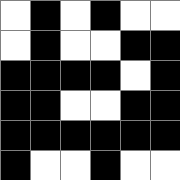[["white", "black", "white", "black", "white", "white"], ["white", "black", "white", "white", "black", "black"], ["black", "black", "black", "black", "white", "black"], ["black", "black", "white", "white", "black", "black"], ["black", "black", "black", "black", "black", "black"], ["black", "white", "white", "black", "white", "white"]]